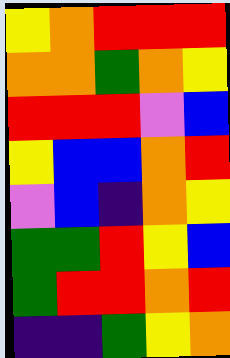[["yellow", "orange", "red", "red", "red"], ["orange", "orange", "green", "orange", "yellow"], ["red", "red", "red", "violet", "blue"], ["yellow", "blue", "blue", "orange", "red"], ["violet", "blue", "indigo", "orange", "yellow"], ["green", "green", "red", "yellow", "blue"], ["green", "red", "red", "orange", "red"], ["indigo", "indigo", "green", "yellow", "orange"]]